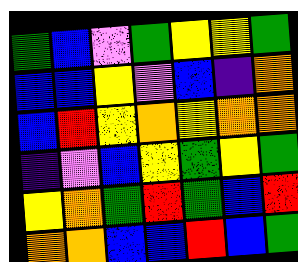[["green", "blue", "violet", "green", "yellow", "yellow", "green"], ["blue", "blue", "yellow", "violet", "blue", "indigo", "orange"], ["blue", "red", "yellow", "orange", "yellow", "orange", "orange"], ["indigo", "violet", "blue", "yellow", "green", "yellow", "green"], ["yellow", "orange", "green", "red", "green", "blue", "red"], ["orange", "orange", "blue", "blue", "red", "blue", "green"]]